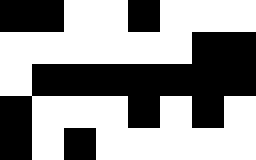[["black", "black", "white", "white", "black", "white", "white", "white"], ["white", "white", "white", "white", "white", "white", "black", "black"], ["white", "black", "black", "black", "black", "black", "black", "black"], ["black", "white", "white", "white", "black", "white", "black", "white"], ["black", "white", "black", "white", "white", "white", "white", "white"]]